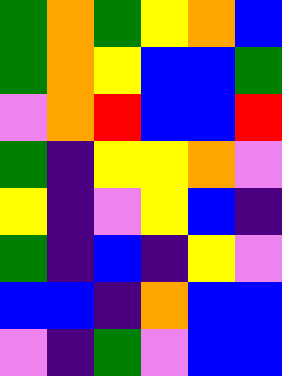[["green", "orange", "green", "yellow", "orange", "blue"], ["green", "orange", "yellow", "blue", "blue", "green"], ["violet", "orange", "red", "blue", "blue", "red"], ["green", "indigo", "yellow", "yellow", "orange", "violet"], ["yellow", "indigo", "violet", "yellow", "blue", "indigo"], ["green", "indigo", "blue", "indigo", "yellow", "violet"], ["blue", "blue", "indigo", "orange", "blue", "blue"], ["violet", "indigo", "green", "violet", "blue", "blue"]]